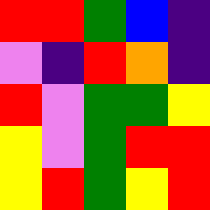[["red", "red", "green", "blue", "indigo"], ["violet", "indigo", "red", "orange", "indigo"], ["red", "violet", "green", "green", "yellow"], ["yellow", "violet", "green", "red", "red"], ["yellow", "red", "green", "yellow", "red"]]